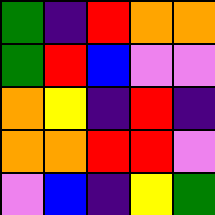[["green", "indigo", "red", "orange", "orange"], ["green", "red", "blue", "violet", "violet"], ["orange", "yellow", "indigo", "red", "indigo"], ["orange", "orange", "red", "red", "violet"], ["violet", "blue", "indigo", "yellow", "green"]]